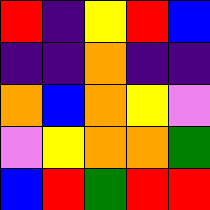[["red", "indigo", "yellow", "red", "blue"], ["indigo", "indigo", "orange", "indigo", "indigo"], ["orange", "blue", "orange", "yellow", "violet"], ["violet", "yellow", "orange", "orange", "green"], ["blue", "red", "green", "red", "red"]]